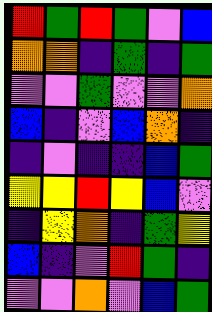[["red", "green", "red", "green", "violet", "blue"], ["orange", "orange", "indigo", "green", "indigo", "green"], ["violet", "violet", "green", "violet", "violet", "orange"], ["blue", "indigo", "violet", "blue", "orange", "indigo"], ["indigo", "violet", "indigo", "indigo", "blue", "green"], ["yellow", "yellow", "red", "yellow", "blue", "violet"], ["indigo", "yellow", "orange", "indigo", "green", "yellow"], ["blue", "indigo", "violet", "red", "green", "indigo"], ["violet", "violet", "orange", "violet", "blue", "green"]]